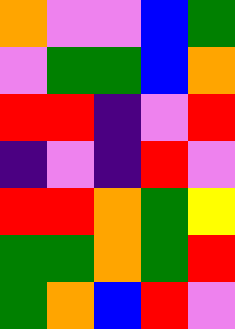[["orange", "violet", "violet", "blue", "green"], ["violet", "green", "green", "blue", "orange"], ["red", "red", "indigo", "violet", "red"], ["indigo", "violet", "indigo", "red", "violet"], ["red", "red", "orange", "green", "yellow"], ["green", "green", "orange", "green", "red"], ["green", "orange", "blue", "red", "violet"]]